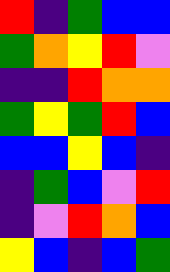[["red", "indigo", "green", "blue", "blue"], ["green", "orange", "yellow", "red", "violet"], ["indigo", "indigo", "red", "orange", "orange"], ["green", "yellow", "green", "red", "blue"], ["blue", "blue", "yellow", "blue", "indigo"], ["indigo", "green", "blue", "violet", "red"], ["indigo", "violet", "red", "orange", "blue"], ["yellow", "blue", "indigo", "blue", "green"]]